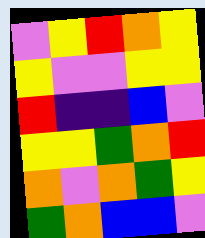[["violet", "yellow", "red", "orange", "yellow"], ["yellow", "violet", "violet", "yellow", "yellow"], ["red", "indigo", "indigo", "blue", "violet"], ["yellow", "yellow", "green", "orange", "red"], ["orange", "violet", "orange", "green", "yellow"], ["green", "orange", "blue", "blue", "violet"]]